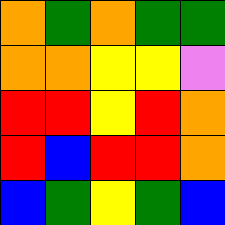[["orange", "green", "orange", "green", "green"], ["orange", "orange", "yellow", "yellow", "violet"], ["red", "red", "yellow", "red", "orange"], ["red", "blue", "red", "red", "orange"], ["blue", "green", "yellow", "green", "blue"]]